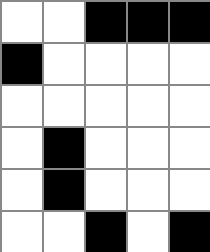[["white", "white", "black", "black", "black"], ["black", "white", "white", "white", "white"], ["white", "white", "white", "white", "white"], ["white", "black", "white", "white", "white"], ["white", "black", "white", "white", "white"], ["white", "white", "black", "white", "black"]]